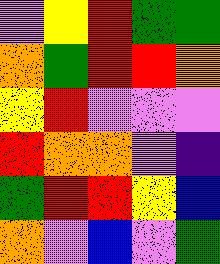[["violet", "yellow", "red", "green", "green"], ["orange", "green", "red", "red", "orange"], ["yellow", "red", "violet", "violet", "violet"], ["red", "orange", "orange", "violet", "indigo"], ["green", "red", "red", "yellow", "blue"], ["orange", "violet", "blue", "violet", "green"]]